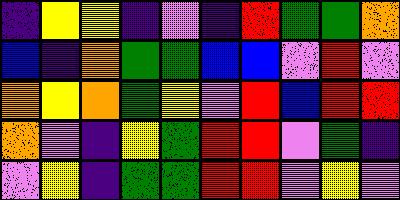[["indigo", "yellow", "yellow", "indigo", "violet", "indigo", "red", "green", "green", "orange"], ["blue", "indigo", "orange", "green", "green", "blue", "blue", "violet", "red", "violet"], ["orange", "yellow", "orange", "green", "yellow", "violet", "red", "blue", "red", "red"], ["orange", "violet", "indigo", "yellow", "green", "red", "red", "violet", "green", "indigo"], ["violet", "yellow", "indigo", "green", "green", "red", "red", "violet", "yellow", "violet"]]